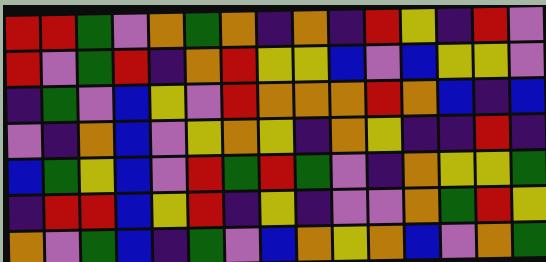[["red", "red", "green", "violet", "orange", "green", "orange", "indigo", "orange", "indigo", "red", "yellow", "indigo", "red", "violet"], ["red", "violet", "green", "red", "indigo", "orange", "red", "yellow", "yellow", "blue", "violet", "blue", "yellow", "yellow", "violet"], ["indigo", "green", "violet", "blue", "yellow", "violet", "red", "orange", "orange", "orange", "red", "orange", "blue", "indigo", "blue"], ["violet", "indigo", "orange", "blue", "violet", "yellow", "orange", "yellow", "indigo", "orange", "yellow", "indigo", "indigo", "red", "indigo"], ["blue", "green", "yellow", "blue", "violet", "red", "green", "red", "green", "violet", "indigo", "orange", "yellow", "yellow", "green"], ["indigo", "red", "red", "blue", "yellow", "red", "indigo", "yellow", "indigo", "violet", "violet", "orange", "green", "red", "yellow"], ["orange", "violet", "green", "blue", "indigo", "green", "violet", "blue", "orange", "yellow", "orange", "blue", "violet", "orange", "green"]]